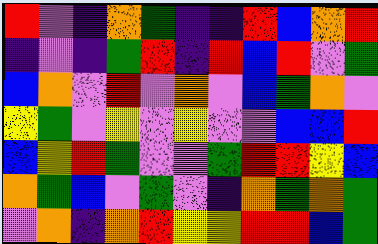[["red", "violet", "indigo", "orange", "green", "indigo", "indigo", "red", "blue", "orange", "red"], ["indigo", "violet", "indigo", "green", "red", "indigo", "red", "blue", "red", "violet", "green"], ["blue", "orange", "violet", "red", "violet", "orange", "violet", "blue", "green", "orange", "violet"], ["yellow", "green", "violet", "yellow", "violet", "yellow", "violet", "violet", "blue", "blue", "red"], ["blue", "yellow", "red", "green", "violet", "violet", "green", "red", "red", "yellow", "blue"], ["orange", "green", "blue", "violet", "green", "violet", "indigo", "orange", "green", "orange", "green"], ["violet", "orange", "indigo", "orange", "red", "yellow", "yellow", "red", "red", "blue", "green"]]